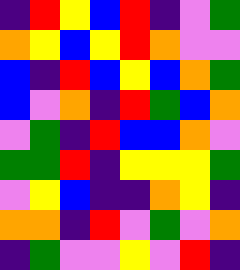[["indigo", "red", "yellow", "blue", "red", "indigo", "violet", "green"], ["orange", "yellow", "blue", "yellow", "red", "orange", "violet", "violet"], ["blue", "indigo", "red", "blue", "yellow", "blue", "orange", "green"], ["blue", "violet", "orange", "indigo", "red", "green", "blue", "orange"], ["violet", "green", "indigo", "red", "blue", "blue", "orange", "violet"], ["green", "green", "red", "indigo", "yellow", "yellow", "yellow", "green"], ["violet", "yellow", "blue", "indigo", "indigo", "orange", "yellow", "indigo"], ["orange", "orange", "indigo", "red", "violet", "green", "violet", "orange"], ["indigo", "green", "violet", "violet", "yellow", "violet", "red", "indigo"]]